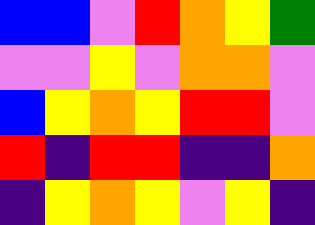[["blue", "blue", "violet", "red", "orange", "yellow", "green"], ["violet", "violet", "yellow", "violet", "orange", "orange", "violet"], ["blue", "yellow", "orange", "yellow", "red", "red", "violet"], ["red", "indigo", "red", "red", "indigo", "indigo", "orange"], ["indigo", "yellow", "orange", "yellow", "violet", "yellow", "indigo"]]